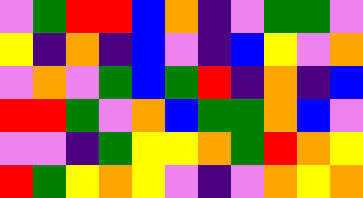[["violet", "green", "red", "red", "blue", "orange", "indigo", "violet", "green", "green", "violet"], ["yellow", "indigo", "orange", "indigo", "blue", "violet", "indigo", "blue", "yellow", "violet", "orange"], ["violet", "orange", "violet", "green", "blue", "green", "red", "indigo", "orange", "indigo", "blue"], ["red", "red", "green", "violet", "orange", "blue", "green", "green", "orange", "blue", "violet"], ["violet", "violet", "indigo", "green", "yellow", "yellow", "orange", "green", "red", "orange", "yellow"], ["red", "green", "yellow", "orange", "yellow", "violet", "indigo", "violet", "orange", "yellow", "orange"]]